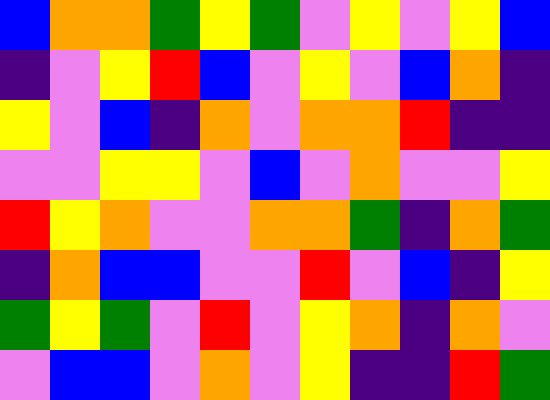[["blue", "orange", "orange", "green", "yellow", "green", "violet", "yellow", "violet", "yellow", "blue"], ["indigo", "violet", "yellow", "red", "blue", "violet", "yellow", "violet", "blue", "orange", "indigo"], ["yellow", "violet", "blue", "indigo", "orange", "violet", "orange", "orange", "red", "indigo", "indigo"], ["violet", "violet", "yellow", "yellow", "violet", "blue", "violet", "orange", "violet", "violet", "yellow"], ["red", "yellow", "orange", "violet", "violet", "orange", "orange", "green", "indigo", "orange", "green"], ["indigo", "orange", "blue", "blue", "violet", "violet", "red", "violet", "blue", "indigo", "yellow"], ["green", "yellow", "green", "violet", "red", "violet", "yellow", "orange", "indigo", "orange", "violet"], ["violet", "blue", "blue", "violet", "orange", "violet", "yellow", "indigo", "indigo", "red", "green"]]